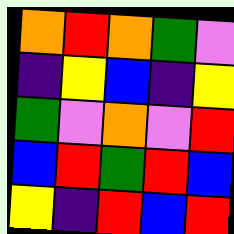[["orange", "red", "orange", "green", "violet"], ["indigo", "yellow", "blue", "indigo", "yellow"], ["green", "violet", "orange", "violet", "red"], ["blue", "red", "green", "red", "blue"], ["yellow", "indigo", "red", "blue", "red"]]